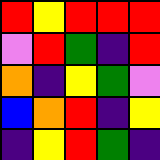[["red", "yellow", "red", "red", "red"], ["violet", "red", "green", "indigo", "red"], ["orange", "indigo", "yellow", "green", "violet"], ["blue", "orange", "red", "indigo", "yellow"], ["indigo", "yellow", "red", "green", "indigo"]]